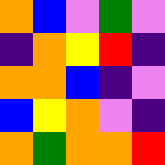[["orange", "blue", "violet", "green", "violet"], ["indigo", "orange", "yellow", "red", "indigo"], ["orange", "orange", "blue", "indigo", "violet"], ["blue", "yellow", "orange", "violet", "indigo"], ["orange", "green", "orange", "orange", "red"]]